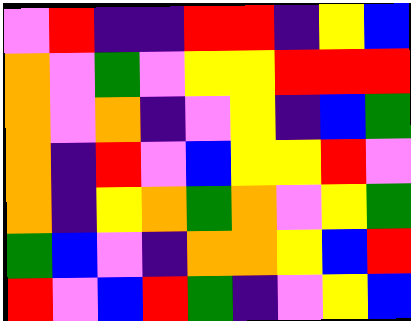[["violet", "red", "indigo", "indigo", "red", "red", "indigo", "yellow", "blue"], ["orange", "violet", "green", "violet", "yellow", "yellow", "red", "red", "red"], ["orange", "violet", "orange", "indigo", "violet", "yellow", "indigo", "blue", "green"], ["orange", "indigo", "red", "violet", "blue", "yellow", "yellow", "red", "violet"], ["orange", "indigo", "yellow", "orange", "green", "orange", "violet", "yellow", "green"], ["green", "blue", "violet", "indigo", "orange", "orange", "yellow", "blue", "red"], ["red", "violet", "blue", "red", "green", "indigo", "violet", "yellow", "blue"]]